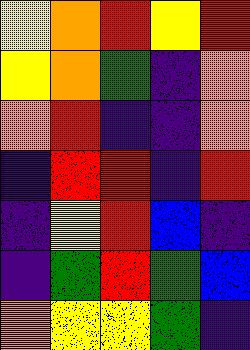[["yellow", "orange", "red", "yellow", "red"], ["yellow", "orange", "green", "indigo", "orange"], ["orange", "red", "indigo", "indigo", "orange"], ["indigo", "red", "red", "indigo", "red"], ["indigo", "yellow", "red", "blue", "indigo"], ["indigo", "green", "red", "green", "blue"], ["orange", "yellow", "yellow", "green", "indigo"]]